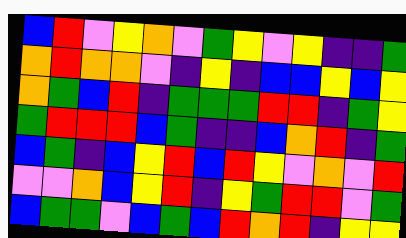[["blue", "red", "violet", "yellow", "orange", "violet", "green", "yellow", "violet", "yellow", "indigo", "indigo", "green"], ["orange", "red", "orange", "orange", "violet", "indigo", "yellow", "indigo", "blue", "blue", "yellow", "blue", "yellow"], ["orange", "green", "blue", "red", "indigo", "green", "green", "green", "red", "red", "indigo", "green", "yellow"], ["green", "red", "red", "red", "blue", "green", "indigo", "indigo", "blue", "orange", "red", "indigo", "green"], ["blue", "green", "indigo", "blue", "yellow", "red", "blue", "red", "yellow", "violet", "orange", "violet", "red"], ["violet", "violet", "orange", "blue", "yellow", "red", "indigo", "yellow", "green", "red", "red", "violet", "green"], ["blue", "green", "green", "violet", "blue", "green", "blue", "red", "orange", "red", "indigo", "yellow", "yellow"]]